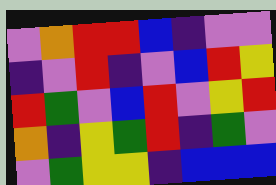[["violet", "orange", "red", "red", "blue", "indigo", "violet", "violet"], ["indigo", "violet", "red", "indigo", "violet", "blue", "red", "yellow"], ["red", "green", "violet", "blue", "red", "violet", "yellow", "red"], ["orange", "indigo", "yellow", "green", "red", "indigo", "green", "violet"], ["violet", "green", "yellow", "yellow", "indigo", "blue", "blue", "blue"]]